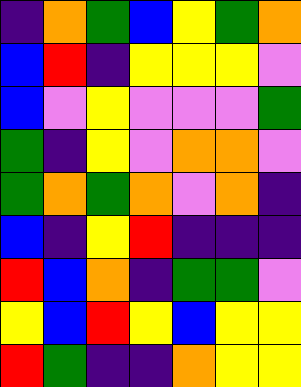[["indigo", "orange", "green", "blue", "yellow", "green", "orange"], ["blue", "red", "indigo", "yellow", "yellow", "yellow", "violet"], ["blue", "violet", "yellow", "violet", "violet", "violet", "green"], ["green", "indigo", "yellow", "violet", "orange", "orange", "violet"], ["green", "orange", "green", "orange", "violet", "orange", "indigo"], ["blue", "indigo", "yellow", "red", "indigo", "indigo", "indigo"], ["red", "blue", "orange", "indigo", "green", "green", "violet"], ["yellow", "blue", "red", "yellow", "blue", "yellow", "yellow"], ["red", "green", "indigo", "indigo", "orange", "yellow", "yellow"]]